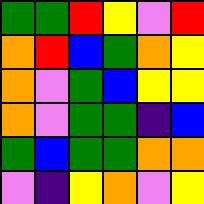[["green", "green", "red", "yellow", "violet", "red"], ["orange", "red", "blue", "green", "orange", "yellow"], ["orange", "violet", "green", "blue", "yellow", "yellow"], ["orange", "violet", "green", "green", "indigo", "blue"], ["green", "blue", "green", "green", "orange", "orange"], ["violet", "indigo", "yellow", "orange", "violet", "yellow"]]